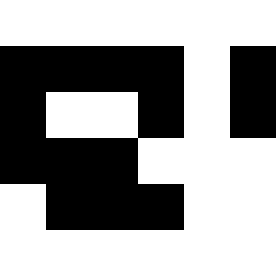[["white", "white", "white", "white", "white", "white"], ["black", "black", "black", "black", "white", "black"], ["black", "white", "white", "black", "white", "black"], ["black", "black", "black", "white", "white", "white"], ["white", "black", "black", "black", "white", "white"], ["white", "white", "white", "white", "white", "white"]]